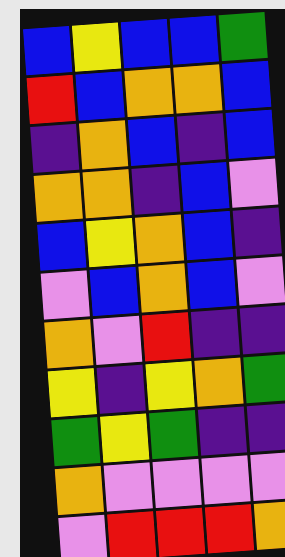[["blue", "yellow", "blue", "blue", "green"], ["red", "blue", "orange", "orange", "blue"], ["indigo", "orange", "blue", "indigo", "blue"], ["orange", "orange", "indigo", "blue", "violet"], ["blue", "yellow", "orange", "blue", "indigo"], ["violet", "blue", "orange", "blue", "violet"], ["orange", "violet", "red", "indigo", "indigo"], ["yellow", "indigo", "yellow", "orange", "green"], ["green", "yellow", "green", "indigo", "indigo"], ["orange", "violet", "violet", "violet", "violet"], ["violet", "red", "red", "red", "orange"]]